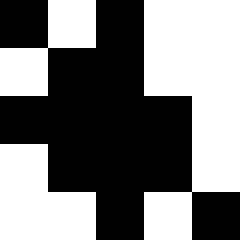[["black", "white", "black", "white", "white"], ["white", "black", "black", "white", "white"], ["black", "black", "black", "black", "white"], ["white", "black", "black", "black", "white"], ["white", "white", "black", "white", "black"]]